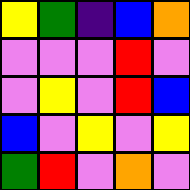[["yellow", "green", "indigo", "blue", "orange"], ["violet", "violet", "violet", "red", "violet"], ["violet", "yellow", "violet", "red", "blue"], ["blue", "violet", "yellow", "violet", "yellow"], ["green", "red", "violet", "orange", "violet"]]